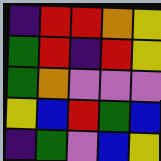[["indigo", "red", "red", "orange", "yellow"], ["green", "red", "indigo", "red", "yellow"], ["green", "orange", "violet", "violet", "violet"], ["yellow", "blue", "red", "green", "blue"], ["indigo", "green", "violet", "blue", "yellow"]]